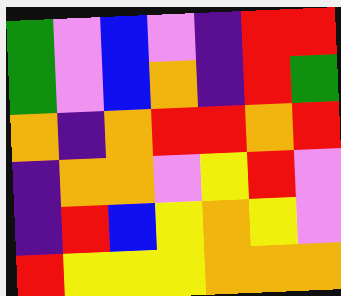[["green", "violet", "blue", "violet", "indigo", "red", "red"], ["green", "violet", "blue", "orange", "indigo", "red", "green"], ["orange", "indigo", "orange", "red", "red", "orange", "red"], ["indigo", "orange", "orange", "violet", "yellow", "red", "violet"], ["indigo", "red", "blue", "yellow", "orange", "yellow", "violet"], ["red", "yellow", "yellow", "yellow", "orange", "orange", "orange"]]